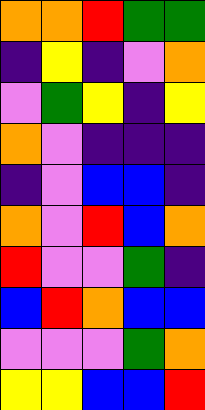[["orange", "orange", "red", "green", "green"], ["indigo", "yellow", "indigo", "violet", "orange"], ["violet", "green", "yellow", "indigo", "yellow"], ["orange", "violet", "indigo", "indigo", "indigo"], ["indigo", "violet", "blue", "blue", "indigo"], ["orange", "violet", "red", "blue", "orange"], ["red", "violet", "violet", "green", "indigo"], ["blue", "red", "orange", "blue", "blue"], ["violet", "violet", "violet", "green", "orange"], ["yellow", "yellow", "blue", "blue", "red"]]